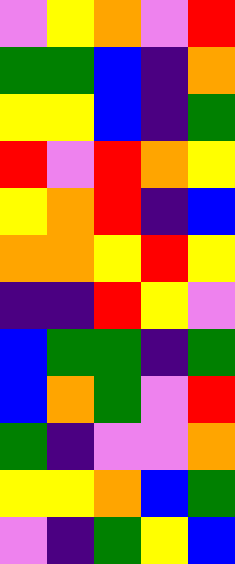[["violet", "yellow", "orange", "violet", "red"], ["green", "green", "blue", "indigo", "orange"], ["yellow", "yellow", "blue", "indigo", "green"], ["red", "violet", "red", "orange", "yellow"], ["yellow", "orange", "red", "indigo", "blue"], ["orange", "orange", "yellow", "red", "yellow"], ["indigo", "indigo", "red", "yellow", "violet"], ["blue", "green", "green", "indigo", "green"], ["blue", "orange", "green", "violet", "red"], ["green", "indigo", "violet", "violet", "orange"], ["yellow", "yellow", "orange", "blue", "green"], ["violet", "indigo", "green", "yellow", "blue"]]